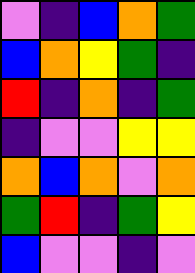[["violet", "indigo", "blue", "orange", "green"], ["blue", "orange", "yellow", "green", "indigo"], ["red", "indigo", "orange", "indigo", "green"], ["indigo", "violet", "violet", "yellow", "yellow"], ["orange", "blue", "orange", "violet", "orange"], ["green", "red", "indigo", "green", "yellow"], ["blue", "violet", "violet", "indigo", "violet"]]